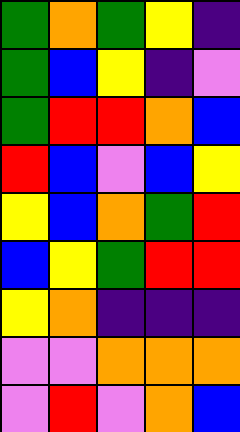[["green", "orange", "green", "yellow", "indigo"], ["green", "blue", "yellow", "indigo", "violet"], ["green", "red", "red", "orange", "blue"], ["red", "blue", "violet", "blue", "yellow"], ["yellow", "blue", "orange", "green", "red"], ["blue", "yellow", "green", "red", "red"], ["yellow", "orange", "indigo", "indigo", "indigo"], ["violet", "violet", "orange", "orange", "orange"], ["violet", "red", "violet", "orange", "blue"]]